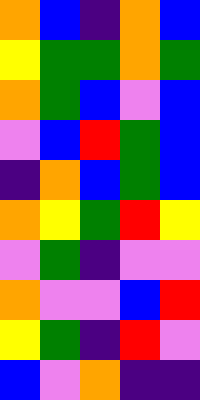[["orange", "blue", "indigo", "orange", "blue"], ["yellow", "green", "green", "orange", "green"], ["orange", "green", "blue", "violet", "blue"], ["violet", "blue", "red", "green", "blue"], ["indigo", "orange", "blue", "green", "blue"], ["orange", "yellow", "green", "red", "yellow"], ["violet", "green", "indigo", "violet", "violet"], ["orange", "violet", "violet", "blue", "red"], ["yellow", "green", "indigo", "red", "violet"], ["blue", "violet", "orange", "indigo", "indigo"]]